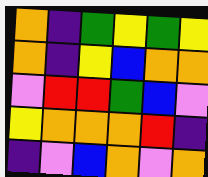[["orange", "indigo", "green", "yellow", "green", "yellow"], ["orange", "indigo", "yellow", "blue", "orange", "orange"], ["violet", "red", "red", "green", "blue", "violet"], ["yellow", "orange", "orange", "orange", "red", "indigo"], ["indigo", "violet", "blue", "orange", "violet", "orange"]]